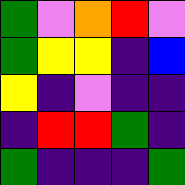[["green", "violet", "orange", "red", "violet"], ["green", "yellow", "yellow", "indigo", "blue"], ["yellow", "indigo", "violet", "indigo", "indigo"], ["indigo", "red", "red", "green", "indigo"], ["green", "indigo", "indigo", "indigo", "green"]]